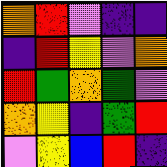[["orange", "red", "violet", "indigo", "indigo"], ["indigo", "red", "yellow", "violet", "orange"], ["red", "green", "orange", "green", "violet"], ["orange", "yellow", "indigo", "green", "red"], ["violet", "yellow", "blue", "red", "indigo"]]